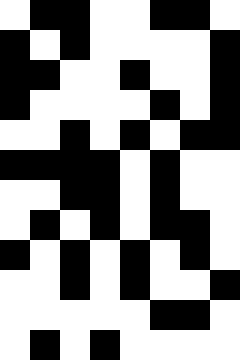[["white", "black", "black", "white", "white", "black", "black", "white"], ["black", "white", "black", "white", "white", "white", "white", "black"], ["black", "black", "white", "white", "black", "white", "white", "black"], ["black", "white", "white", "white", "white", "black", "white", "black"], ["white", "white", "black", "white", "black", "white", "black", "black"], ["black", "black", "black", "black", "white", "black", "white", "white"], ["white", "white", "black", "black", "white", "black", "white", "white"], ["white", "black", "white", "black", "white", "black", "black", "white"], ["black", "white", "black", "white", "black", "white", "black", "white"], ["white", "white", "black", "white", "black", "white", "white", "black"], ["white", "white", "white", "white", "white", "black", "black", "white"], ["white", "black", "white", "black", "white", "white", "white", "white"]]